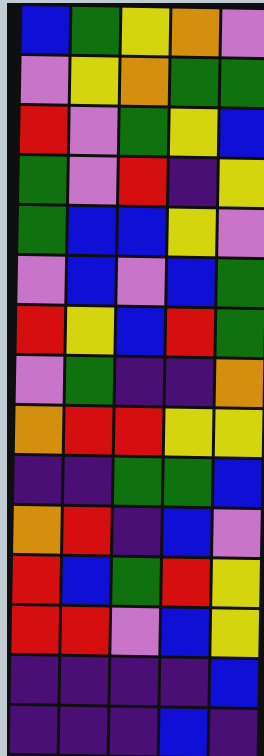[["blue", "green", "yellow", "orange", "violet"], ["violet", "yellow", "orange", "green", "green"], ["red", "violet", "green", "yellow", "blue"], ["green", "violet", "red", "indigo", "yellow"], ["green", "blue", "blue", "yellow", "violet"], ["violet", "blue", "violet", "blue", "green"], ["red", "yellow", "blue", "red", "green"], ["violet", "green", "indigo", "indigo", "orange"], ["orange", "red", "red", "yellow", "yellow"], ["indigo", "indigo", "green", "green", "blue"], ["orange", "red", "indigo", "blue", "violet"], ["red", "blue", "green", "red", "yellow"], ["red", "red", "violet", "blue", "yellow"], ["indigo", "indigo", "indigo", "indigo", "blue"], ["indigo", "indigo", "indigo", "blue", "indigo"]]